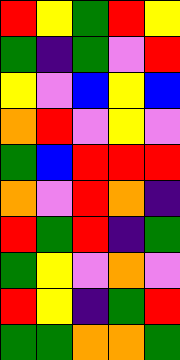[["red", "yellow", "green", "red", "yellow"], ["green", "indigo", "green", "violet", "red"], ["yellow", "violet", "blue", "yellow", "blue"], ["orange", "red", "violet", "yellow", "violet"], ["green", "blue", "red", "red", "red"], ["orange", "violet", "red", "orange", "indigo"], ["red", "green", "red", "indigo", "green"], ["green", "yellow", "violet", "orange", "violet"], ["red", "yellow", "indigo", "green", "red"], ["green", "green", "orange", "orange", "green"]]